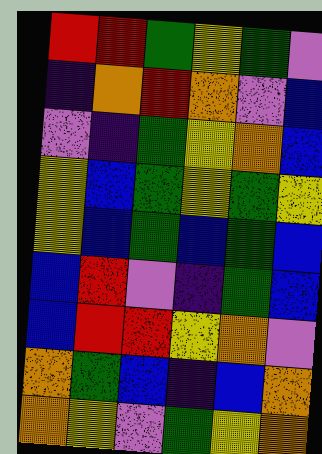[["red", "red", "green", "yellow", "green", "violet"], ["indigo", "orange", "red", "orange", "violet", "blue"], ["violet", "indigo", "green", "yellow", "orange", "blue"], ["yellow", "blue", "green", "yellow", "green", "yellow"], ["yellow", "blue", "green", "blue", "green", "blue"], ["blue", "red", "violet", "indigo", "green", "blue"], ["blue", "red", "red", "yellow", "orange", "violet"], ["orange", "green", "blue", "indigo", "blue", "orange"], ["orange", "yellow", "violet", "green", "yellow", "orange"]]